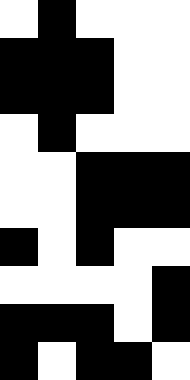[["white", "black", "white", "white", "white"], ["black", "black", "black", "white", "white"], ["black", "black", "black", "white", "white"], ["white", "black", "white", "white", "white"], ["white", "white", "black", "black", "black"], ["white", "white", "black", "black", "black"], ["black", "white", "black", "white", "white"], ["white", "white", "white", "white", "black"], ["black", "black", "black", "white", "black"], ["black", "white", "black", "black", "white"]]